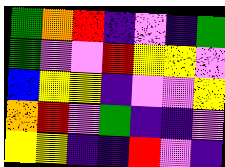[["green", "orange", "red", "indigo", "violet", "indigo", "green"], ["green", "violet", "violet", "red", "yellow", "yellow", "violet"], ["blue", "yellow", "yellow", "indigo", "violet", "violet", "yellow"], ["orange", "red", "violet", "green", "indigo", "indigo", "violet"], ["yellow", "yellow", "indigo", "indigo", "red", "violet", "indigo"]]